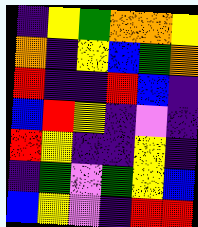[["indigo", "yellow", "green", "orange", "orange", "yellow"], ["orange", "indigo", "yellow", "blue", "green", "orange"], ["red", "indigo", "indigo", "red", "blue", "indigo"], ["blue", "red", "yellow", "indigo", "violet", "indigo"], ["red", "yellow", "indigo", "indigo", "yellow", "indigo"], ["indigo", "green", "violet", "green", "yellow", "blue"], ["blue", "yellow", "violet", "indigo", "red", "red"]]